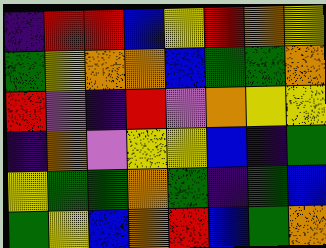[["indigo", "red", "red", "blue", "yellow", "red", "orange", "yellow"], ["green", "yellow", "orange", "orange", "blue", "green", "green", "orange"], ["red", "violet", "indigo", "red", "violet", "orange", "yellow", "yellow"], ["indigo", "orange", "violet", "yellow", "yellow", "blue", "indigo", "green"], ["yellow", "green", "green", "orange", "green", "indigo", "green", "blue"], ["green", "yellow", "blue", "orange", "red", "blue", "green", "orange"]]